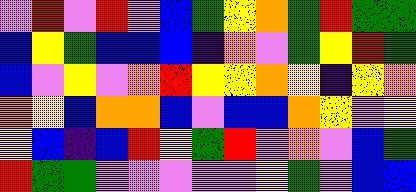[["violet", "red", "violet", "red", "violet", "blue", "green", "yellow", "orange", "green", "red", "green", "green"], ["blue", "yellow", "green", "blue", "blue", "blue", "indigo", "orange", "violet", "green", "yellow", "red", "green"], ["blue", "violet", "yellow", "violet", "orange", "red", "yellow", "yellow", "orange", "yellow", "indigo", "yellow", "orange"], ["orange", "yellow", "blue", "orange", "orange", "blue", "violet", "blue", "blue", "orange", "yellow", "violet", "yellow"], ["yellow", "blue", "indigo", "blue", "red", "yellow", "green", "red", "violet", "orange", "violet", "blue", "green"], ["red", "green", "green", "violet", "violet", "violet", "violet", "violet", "yellow", "green", "violet", "blue", "blue"]]